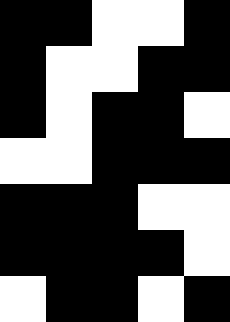[["black", "black", "white", "white", "black"], ["black", "white", "white", "black", "black"], ["black", "white", "black", "black", "white"], ["white", "white", "black", "black", "black"], ["black", "black", "black", "white", "white"], ["black", "black", "black", "black", "white"], ["white", "black", "black", "white", "black"]]